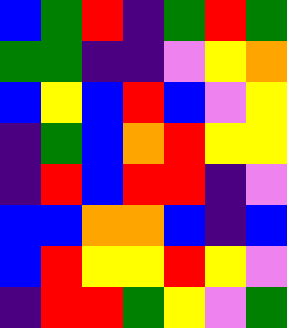[["blue", "green", "red", "indigo", "green", "red", "green"], ["green", "green", "indigo", "indigo", "violet", "yellow", "orange"], ["blue", "yellow", "blue", "red", "blue", "violet", "yellow"], ["indigo", "green", "blue", "orange", "red", "yellow", "yellow"], ["indigo", "red", "blue", "red", "red", "indigo", "violet"], ["blue", "blue", "orange", "orange", "blue", "indigo", "blue"], ["blue", "red", "yellow", "yellow", "red", "yellow", "violet"], ["indigo", "red", "red", "green", "yellow", "violet", "green"]]